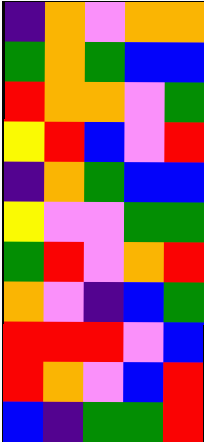[["indigo", "orange", "violet", "orange", "orange"], ["green", "orange", "green", "blue", "blue"], ["red", "orange", "orange", "violet", "green"], ["yellow", "red", "blue", "violet", "red"], ["indigo", "orange", "green", "blue", "blue"], ["yellow", "violet", "violet", "green", "green"], ["green", "red", "violet", "orange", "red"], ["orange", "violet", "indigo", "blue", "green"], ["red", "red", "red", "violet", "blue"], ["red", "orange", "violet", "blue", "red"], ["blue", "indigo", "green", "green", "red"]]